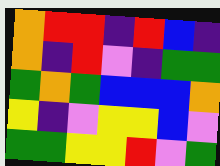[["orange", "red", "red", "indigo", "red", "blue", "indigo"], ["orange", "indigo", "red", "violet", "indigo", "green", "green"], ["green", "orange", "green", "blue", "blue", "blue", "orange"], ["yellow", "indigo", "violet", "yellow", "yellow", "blue", "violet"], ["green", "green", "yellow", "yellow", "red", "violet", "green"]]